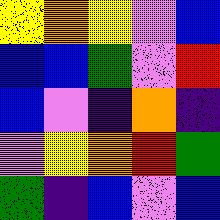[["yellow", "orange", "yellow", "violet", "blue"], ["blue", "blue", "green", "violet", "red"], ["blue", "violet", "indigo", "orange", "indigo"], ["violet", "yellow", "orange", "red", "green"], ["green", "indigo", "blue", "violet", "blue"]]